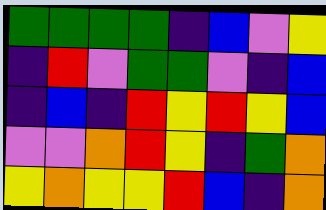[["green", "green", "green", "green", "indigo", "blue", "violet", "yellow"], ["indigo", "red", "violet", "green", "green", "violet", "indigo", "blue"], ["indigo", "blue", "indigo", "red", "yellow", "red", "yellow", "blue"], ["violet", "violet", "orange", "red", "yellow", "indigo", "green", "orange"], ["yellow", "orange", "yellow", "yellow", "red", "blue", "indigo", "orange"]]